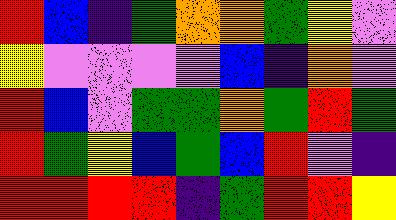[["red", "blue", "indigo", "green", "orange", "orange", "green", "yellow", "violet"], ["yellow", "violet", "violet", "violet", "violet", "blue", "indigo", "orange", "violet"], ["red", "blue", "violet", "green", "green", "orange", "green", "red", "green"], ["red", "green", "yellow", "blue", "green", "blue", "red", "violet", "indigo"], ["red", "red", "red", "red", "indigo", "green", "red", "red", "yellow"]]